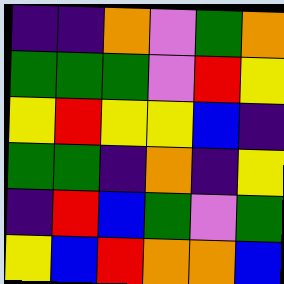[["indigo", "indigo", "orange", "violet", "green", "orange"], ["green", "green", "green", "violet", "red", "yellow"], ["yellow", "red", "yellow", "yellow", "blue", "indigo"], ["green", "green", "indigo", "orange", "indigo", "yellow"], ["indigo", "red", "blue", "green", "violet", "green"], ["yellow", "blue", "red", "orange", "orange", "blue"]]